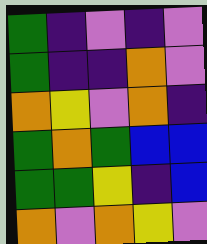[["green", "indigo", "violet", "indigo", "violet"], ["green", "indigo", "indigo", "orange", "violet"], ["orange", "yellow", "violet", "orange", "indigo"], ["green", "orange", "green", "blue", "blue"], ["green", "green", "yellow", "indigo", "blue"], ["orange", "violet", "orange", "yellow", "violet"]]